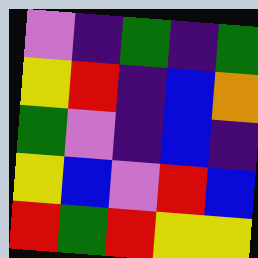[["violet", "indigo", "green", "indigo", "green"], ["yellow", "red", "indigo", "blue", "orange"], ["green", "violet", "indigo", "blue", "indigo"], ["yellow", "blue", "violet", "red", "blue"], ["red", "green", "red", "yellow", "yellow"]]